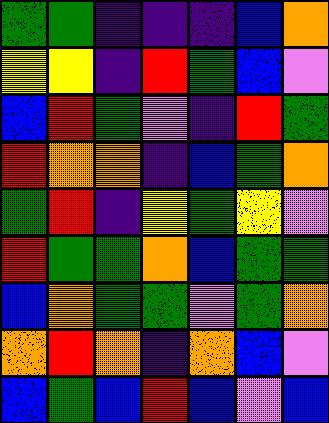[["green", "green", "indigo", "indigo", "indigo", "blue", "orange"], ["yellow", "yellow", "indigo", "red", "green", "blue", "violet"], ["blue", "red", "green", "violet", "indigo", "red", "green"], ["red", "orange", "orange", "indigo", "blue", "green", "orange"], ["green", "red", "indigo", "yellow", "green", "yellow", "violet"], ["red", "green", "green", "orange", "blue", "green", "green"], ["blue", "orange", "green", "green", "violet", "green", "orange"], ["orange", "red", "orange", "indigo", "orange", "blue", "violet"], ["blue", "green", "blue", "red", "blue", "violet", "blue"]]